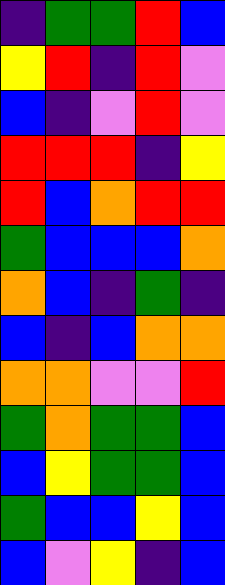[["indigo", "green", "green", "red", "blue"], ["yellow", "red", "indigo", "red", "violet"], ["blue", "indigo", "violet", "red", "violet"], ["red", "red", "red", "indigo", "yellow"], ["red", "blue", "orange", "red", "red"], ["green", "blue", "blue", "blue", "orange"], ["orange", "blue", "indigo", "green", "indigo"], ["blue", "indigo", "blue", "orange", "orange"], ["orange", "orange", "violet", "violet", "red"], ["green", "orange", "green", "green", "blue"], ["blue", "yellow", "green", "green", "blue"], ["green", "blue", "blue", "yellow", "blue"], ["blue", "violet", "yellow", "indigo", "blue"]]